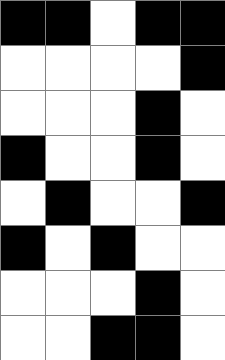[["black", "black", "white", "black", "black"], ["white", "white", "white", "white", "black"], ["white", "white", "white", "black", "white"], ["black", "white", "white", "black", "white"], ["white", "black", "white", "white", "black"], ["black", "white", "black", "white", "white"], ["white", "white", "white", "black", "white"], ["white", "white", "black", "black", "white"]]